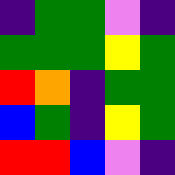[["indigo", "green", "green", "violet", "indigo"], ["green", "green", "green", "yellow", "green"], ["red", "orange", "indigo", "green", "green"], ["blue", "green", "indigo", "yellow", "green"], ["red", "red", "blue", "violet", "indigo"]]